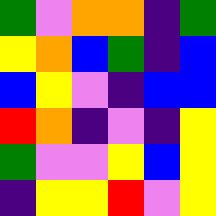[["green", "violet", "orange", "orange", "indigo", "green"], ["yellow", "orange", "blue", "green", "indigo", "blue"], ["blue", "yellow", "violet", "indigo", "blue", "blue"], ["red", "orange", "indigo", "violet", "indigo", "yellow"], ["green", "violet", "violet", "yellow", "blue", "yellow"], ["indigo", "yellow", "yellow", "red", "violet", "yellow"]]